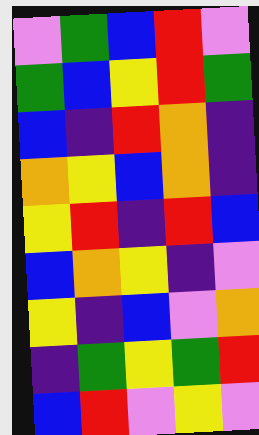[["violet", "green", "blue", "red", "violet"], ["green", "blue", "yellow", "red", "green"], ["blue", "indigo", "red", "orange", "indigo"], ["orange", "yellow", "blue", "orange", "indigo"], ["yellow", "red", "indigo", "red", "blue"], ["blue", "orange", "yellow", "indigo", "violet"], ["yellow", "indigo", "blue", "violet", "orange"], ["indigo", "green", "yellow", "green", "red"], ["blue", "red", "violet", "yellow", "violet"]]